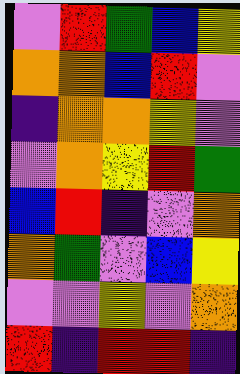[["violet", "red", "green", "blue", "yellow"], ["orange", "orange", "blue", "red", "violet"], ["indigo", "orange", "orange", "yellow", "violet"], ["violet", "orange", "yellow", "red", "green"], ["blue", "red", "indigo", "violet", "orange"], ["orange", "green", "violet", "blue", "yellow"], ["violet", "violet", "yellow", "violet", "orange"], ["red", "indigo", "red", "red", "indigo"]]